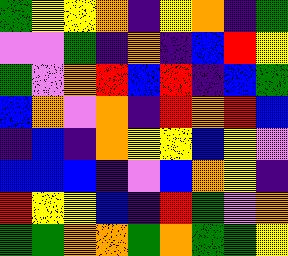[["green", "yellow", "yellow", "orange", "indigo", "yellow", "orange", "indigo", "green"], ["violet", "violet", "green", "indigo", "orange", "indigo", "blue", "red", "yellow"], ["green", "violet", "orange", "red", "blue", "red", "indigo", "blue", "green"], ["blue", "orange", "violet", "orange", "indigo", "red", "orange", "red", "blue"], ["indigo", "blue", "indigo", "orange", "yellow", "yellow", "blue", "yellow", "violet"], ["blue", "blue", "blue", "indigo", "violet", "blue", "orange", "yellow", "indigo"], ["red", "yellow", "yellow", "blue", "indigo", "red", "green", "violet", "orange"], ["green", "green", "orange", "orange", "green", "orange", "green", "green", "yellow"]]